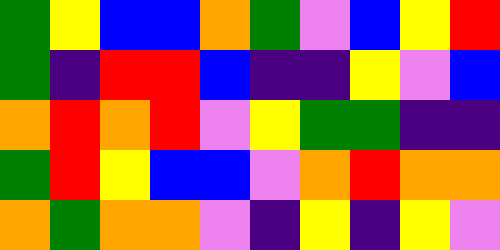[["green", "yellow", "blue", "blue", "orange", "green", "violet", "blue", "yellow", "red"], ["green", "indigo", "red", "red", "blue", "indigo", "indigo", "yellow", "violet", "blue"], ["orange", "red", "orange", "red", "violet", "yellow", "green", "green", "indigo", "indigo"], ["green", "red", "yellow", "blue", "blue", "violet", "orange", "red", "orange", "orange"], ["orange", "green", "orange", "orange", "violet", "indigo", "yellow", "indigo", "yellow", "violet"]]